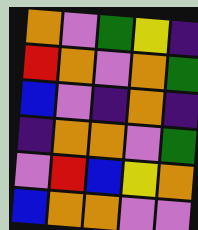[["orange", "violet", "green", "yellow", "indigo"], ["red", "orange", "violet", "orange", "green"], ["blue", "violet", "indigo", "orange", "indigo"], ["indigo", "orange", "orange", "violet", "green"], ["violet", "red", "blue", "yellow", "orange"], ["blue", "orange", "orange", "violet", "violet"]]